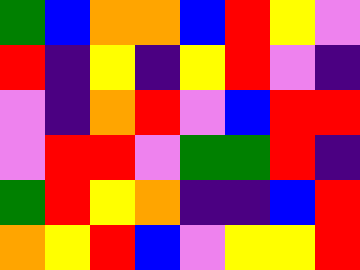[["green", "blue", "orange", "orange", "blue", "red", "yellow", "violet"], ["red", "indigo", "yellow", "indigo", "yellow", "red", "violet", "indigo"], ["violet", "indigo", "orange", "red", "violet", "blue", "red", "red"], ["violet", "red", "red", "violet", "green", "green", "red", "indigo"], ["green", "red", "yellow", "orange", "indigo", "indigo", "blue", "red"], ["orange", "yellow", "red", "blue", "violet", "yellow", "yellow", "red"]]